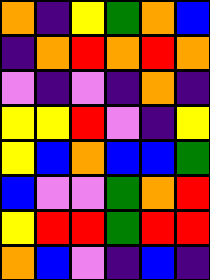[["orange", "indigo", "yellow", "green", "orange", "blue"], ["indigo", "orange", "red", "orange", "red", "orange"], ["violet", "indigo", "violet", "indigo", "orange", "indigo"], ["yellow", "yellow", "red", "violet", "indigo", "yellow"], ["yellow", "blue", "orange", "blue", "blue", "green"], ["blue", "violet", "violet", "green", "orange", "red"], ["yellow", "red", "red", "green", "red", "red"], ["orange", "blue", "violet", "indigo", "blue", "indigo"]]